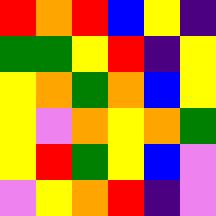[["red", "orange", "red", "blue", "yellow", "indigo"], ["green", "green", "yellow", "red", "indigo", "yellow"], ["yellow", "orange", "green", "orange", "blue", "yellow"], ["yellow", "violet", "orange", "yellow", "orange", "green"], ["yellow", "red", "green", "yellow", "blue", "violet"], ["violet", "yellow", "orange", "red", "indigo", "violet"]]